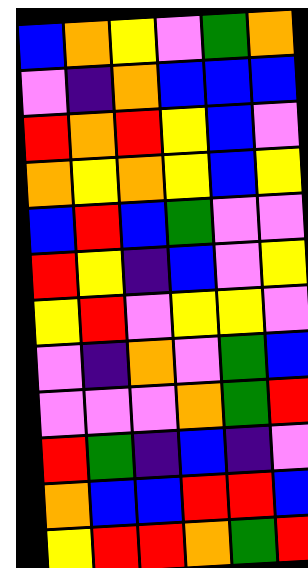[["blue", "orange", "yellow", "violet", "green", "orange"], ["violet", "indigo", "orange", "blue", "blue", "blue"], ["red", "orange", "red", "yellow", "blue", "violet"], ["orange", "yellow", "orange", "yellow", "blue", "yellow"], ["blue", "red", "blue", "green", "violet", "violet"], ["red", "yellow", "indigo", "blue", "violet", "yellow"], ["yellow", "red", "violet", "yellow", "yellow", "violet"], ["violet", "indigo", "orange", "violet", "green", "blue"], ["violet", "violet", "violet", "orange", "green", "red"], ["red", "green", "indigo", "blue", "indigo", "violet"], ["orange", "blue", "blue", "red", "red", "blue"], ["yellow", "red", "red", "orange", "green", "red"]]